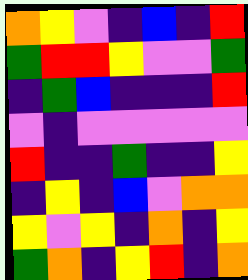[["orange", "yellow", "violet", "indigo", "blue", "indigo", "red"], ["green", "red", "red", "yellow", "violet", "violet", "green"], ["indigo", "green", "blue", "indigo", "indigo", "indigo", "red"], ["violet", "indigo", "violet", "violet", "violet", "violet", "violet"], ["red", "indigo", "indigo", "green", "indigo", "indigo", "yellow"], ["indigo", "yellow", "indigo", "blue", "violet", "orange", "orange"], ["yellow", "violet", "yellow", "indigo", "orange", "indigo", "yellow"], ["green", "orange", "indigo", "yellow", "red", "indigo", "orange"]]